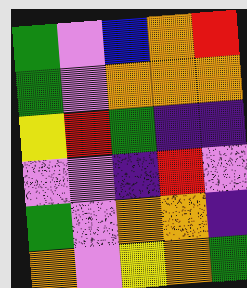[["green", "violet", "blue", "orange", "red"], ["green", "violet", "orange", "orange", "orange"], ["yellow", "red", "green", "indigo", "indigo"], ["violet", "violet", "indigo", "red", "violet"], ["green", "violet", "orange", "orange", "indigo"], ["orange", "violet", "yellow", "orange", "green"]]